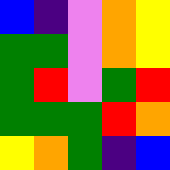[["blue", "indigo", "violet", "orange", "yellow"], ["green", "green", "violet", "orange", "yellow"], ["green", "red", "violet", "green", "red"], ["green", "green", "green", "red", "orange"], ["yellow", "orange", "green", "indigo", "blue"]]